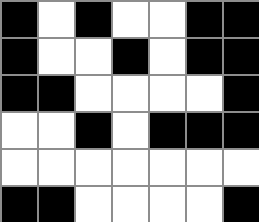[["black", "white", "black", "white", "white", "black", "black"], ["black", "white", "white", "black", "white", "black", "black"], ["black", "black", "white", "white", "white", "white", "black"], ["white", "white", "black", "white", "black", "black", "black"], ["white", "white", "white", "white", "white", "white", "white"], ["black", "black", "white", "white", "white", "white", "black"]]